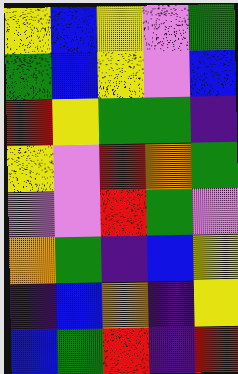[["yellow", "blue", "yellow", "violet", "green"], ["green", "blue", "yellow", "violet", "blue"], ["red", "yellow", "green", "green", "indigo"], ["yellow", "violet", "red", "orange", "green"], ["violet", "violet", "red", "green", "violet"], ["orange", "green", "indigo", "blue", "yellow"], ["indigo", "blue", "orange", "indigo", "yellow"], ["blue", "green", "red", "indigo", "red"]]